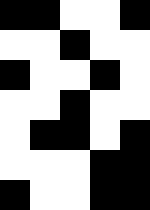[["black", "black", "white", "white", "black"], ["white", "white", "black", "white", "white"], ["black", "white", "white", "black", "white"], ["white", "white", "black", "white", "white"], ["white", "black", "black", "white", "black"], ["white", "white", "white", "black", "black"], ["black", "white", "white", "black", "black"]]